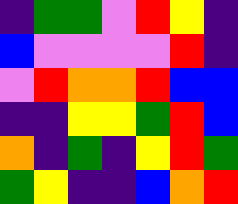[["indigo", "green", "green", "violet", "red", "yellow", "indigo"], ["blue", "violet", "violet", "violet", "violet", "red", "indigo"], ["violet", "red", "orange", "orange", "red", "blue", "blue"], ["indigo", "indigo", "yellow", "yellow", "green", "red", "blue"], ["orange", "indigo", "green", "indigo", "yellow", "red", "green"], ["green", "yellow", "indigo", "indigo", "blue", "orange", "red"]]